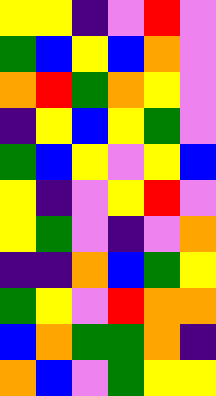[["yellow", "yellow", "indigo", "violet", "red", "violet"], ["green", "blue", "yellow", "blue", "orange", "violet"], ["orange", "red", "green", "orange", "yellow", "violet"], ["indigo", "yellow", "blue", "yellow", "green", "violet"], ["green", "blue", "yellow", "violet", "yellow", "blue"], ["yellow", "indigo", "violet", "yellow", "red", "violet"], ["yellow", "green", "violet", "indigo", "violet", "orange"], ["indigo", "indigo", "orange", "blue", "green", "yellow"], ["green", "yellow", "violet", "red", "orange", "orange"], ["blue", "orange", "green", "green", "orange", "indigo"], ["orange", "blue", "violet", "green", "yellow", "yellow"]]